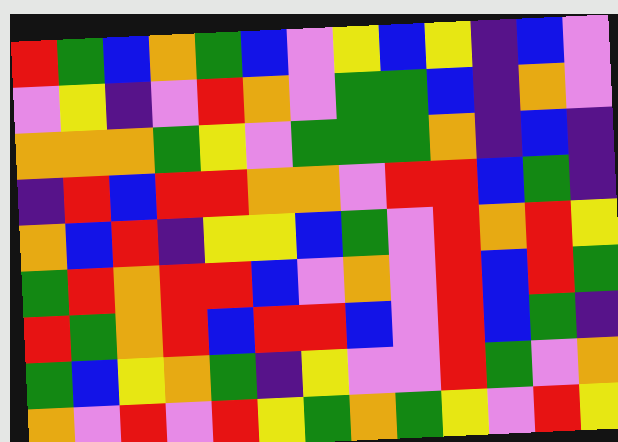[["red", "green", "blue", "orange", "green", "blue", "violet", "yellow", "blue", "yellow", "indigo", "blue", "violet"], ["violet", "yellow", "indigo", "violet", "red", "orange", "violet", "green", "green", "blue", "indigo", "orange", "violet"], ["orange", "orange", "orange", "green", "yellow", "violet", "green", "green", "green", "orange", "indigo", "blue", "indigo"], ["indigo", "red", "blue", "red", "red", "orange", "orange", "violet", "red", "red", "blue", "green", "indigo"], ["orange", "blue", "red", "indigo", "yellow", "yellow", "blue", "green", "violet", "red", "orange", "red", "yellow"], ["green", "red", "orange", "red", "red", "blue", "violet", "orange", "violet", "red", "blue", "red", "green"], ["red", "green", "orange", "red", "blue", "red", "red", "blue", "violet", "red", "blue", "green", "indigo"], ["green", "blue", "yellow", "orange", "green", "indigo", "yellow", "violet", "violet", "red", "green", "violet", "orange"], ["orange", "violet", "red", "violet", "red", "yellow", "green", "orange", "green", "yellow", "violet", "red", "yellow"]]